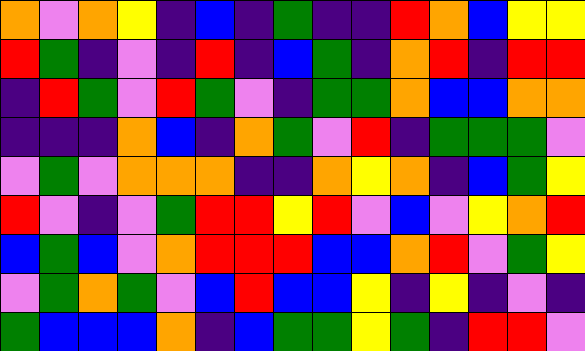[["orange", "violet", "orange", "yellow", "indigo", "blue", "indigo", "green", "indigo", "indigo", "red", "orange", "blue", "yellow", "yellow"], ["red", "green", "indigo", "violet", "indigo", "red", "indigo", "blue", "green", "indigo", "orange", "red", "indigo", "red", "red"], ["indigo", "red", "green", "violet", "red", "green", "violet", "indigo", "green", "green", "orange", "blue", "blue", "orange", "orange"], ["indigo", "indigo", "indigo", "orange", "blue", "indigo", "orange", "green", "violet", "red", "indigo", "green", "green", "green", "violet"], ["violet", "green", "violet", "orange", "orange", "orange", "indigo", "indigo", "orange", "yellow", "orange", "indigo", "blue", "green", "yellow"], ["red", "violet", "indigo", "violet", "green", "red", "red", "yellow", "red", "violet", "blue", "violet", "yellow", "orange", "red"], ["blue", "green", "blue", "violet", "orange", "red", "red", "red", "blue", "blue", "orange", "red", "violet", "green", "yellow"], ["violet", "green", "orange", "green", "violet", "blue", "red", "blue", "blue", "yellow", "indigo", "yellow", "indigo", "violet", "indigo"], ["green", "blue", "blue", "blue", "orange", "indigo", "blue", "green", "green", "yellow", "green", "indigo", "red", "red", "violet"]]